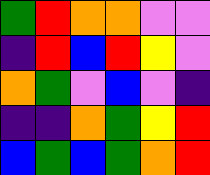[["green", "red", "orange", "orange", "violet", "violet"], ["indigo", "red", "blue", "red", "yellow", "violet"], ["orange", "green", "violet", "blue", "violet", "indigo"], ["indigo", "indigo", "orange", "green", "yellow", "red"], ["blue", "green", "blue", "green", "orange", "red"]]